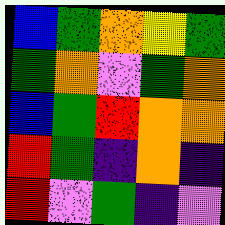[["blue", "green", "orange", "yellow", "green"], ["green", "orange", "violet", "green", "orange"], ["blue", "green", "red", "orange", "orange"], ["red", "green", "indigo", "orange", "indigo"], ["red", "violet", "green", "indigo", "violet"]]